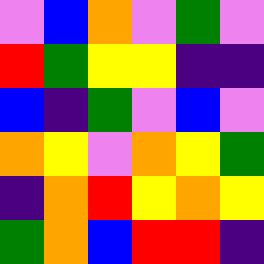[["violet", "blue", "orange", "violet", "green", "violet"], ["red", "green", "yellow", "yellow", "indigo", "indigo"], ["blue", "indigo", "green", "violet", "blue", "violet"], ["orange", "yellow", "violet", "orange", "yellow", "green"], ["indigo", "orange", "red", "yellow", "orange", "yellow"], ["green", "orange", "blue", "red", "red", "indigo"]]